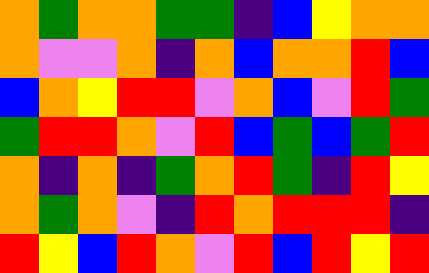[["orange", "green", "orange", "orange", "green", "green", "indigo", "blue", "yellow", "orange", "orange"], ["orange", "violet", "violet", "orange", "indigo", "orange", "blue", "orange", "orange", "red", "blue"], ["blue", "orange", "yellow", "red", "red", "violet", "orange", "blue", "violet", "red", "green"], ["green", "red", "red", "orange", "violet", "red", "blue", "green", "blue", "green", "red"], ["orange", "indigo", "orange", "indigo", "green", "orange", "red", "green", "indigo", "red", "yellow"], ["orange", "green", "orange", "violet", "indigo", "red", "orange", "red", "red", "red", "indigo"], ["red", "yellow", "blue", "red", "orange", "violet", "red", "blue", "red", "yellow", "red"]]